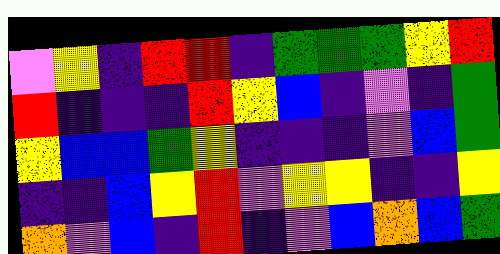[["violet", "yellow", "indigo", "red", "red", "indigo", "green", "green", "green", "yellow", "red"], ["red", "indigo", "indigo", "indigo", "red", "yellow", "blue", "indigo", "violet", "indigo", "green"], ["yellow", "blue", "blue", "green", "yellow", "indigo", "indigo", "indigo", "violet", "blue", "green"], ["indigo", "indigo", "blue", "yellow", "red", "violet", "yellow", "yellow", "indigo", "indigo", "yellow"], ["orange", "violet", "blue", "indigo", "red", "indigo", "violet", "blue", "orange", "blue", "green"]]